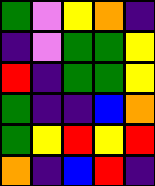[["green", "violet", "yellow", "orange", "indigo"], ["indigo", "violet", "green", "green", "yellow"], ["red", "indigo", "green", "green", "yellow"], ["green", "indigo", "indigo", "blue", "orange"], ["green", "yellow", "red", "yellow", "red"], ["orange", "indigo", "blue", "red", "indigo"]]